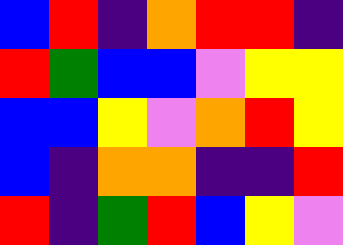[["blue", "red", "indigo", "orange", "red", "red", "indigo"], ["red", "green", "blue", "blue", "violet", "yellow", "yellow"], ["blue", "blue", "yellow", "violet", "orange", "red", "yellow"], ["blue", "indigo", "orange", "orange", "indigo", "indigo", "red"], ["red", "indigo", "green", "red", "blue", "yellow", "violet"]]